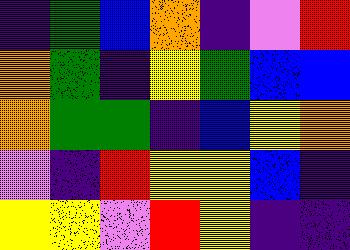[["indigo", "green", "blue", "orange", "indigo", "violet", "red"], ["orange", "green", "indigo", "yellow", "green", "blue", "blue"], ["orange", "green", "green", "indigo", "blue", "yellow", "orange"], ["violet", "indigo", "red", "yellow", "yellow", "blue", "indigo"], ["yellow", "yellow", "violet", "red", "yellow", "indigo", "indigo"]]